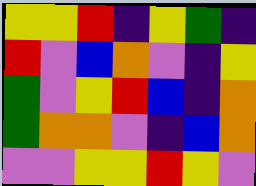[["yellow", "yellow", "red", "indigo", "yellow", "green", "indigo"], ["red", "violet", "blue", "orange", "violet", "indigo", "yellow"], ["green", "violet", "yellow", "red", "blue", "indigo", "orange"], ["green", "orange", "orange", "violet", "indigo", "blue", "orange"], ["violet", "violet", "yellow", "yellow", "red", "yellow", "violet"]]